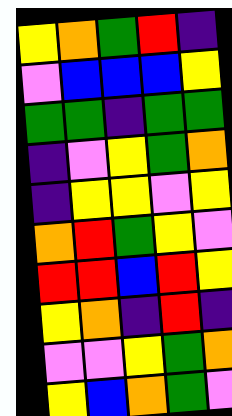[["yellow", "orange", "green", "red", "indigo"], ["violet", "blue", "blue", "blue", "yellow"], ["green", "green", "indigo", "green", "green"], ["indigo", "violet", "yellow", "green", "orange"], ["indigo", "yellow", "yellow", "violet", "yellow"], ["orange", "red", "green", "yellow", "violet"], ["red", "red", "blue", "red", "yellow"], ["yellow", "orange", "indigo", "red", "indigo"], ["violet", "violet", "yellow", "green", "orange"], ["yellow", "blue", "orange", "green", "violet"]]